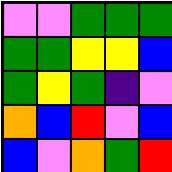[["violet", "violet", "green", "green", "green"], ["green", "green", "yellow", "yellow", "blue"], ["green", "yellow", "green", "indigo", "violet"], ["orange", "blue", "red", "violet", "blue"], ["blue", "violet", "orange", "green", "red"]]